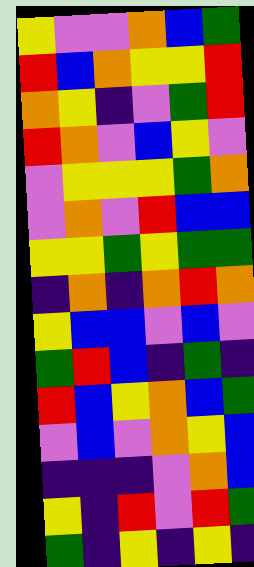[["yellow", "violet", "violet", "orange", "blue", "green"], ["red", "blue", "orange", "yellow", "yellow", "red"], ["orange", "yellow", "indigo", "violet", "green", "red"], ["red", "orange", "violet", "blue", "yellow", "violet"], ["violet", "yellow", "yellow", "yellow", "green", "orange"], ["violet", "orange", "violet", "red", "blue", "blue"], ["yellow", "yellow", "green", "yellow", "green", "green"], ["indigo", "orange", "indigo", "orange", "red", "orange"], ["yellow", "blue", "blue", "violet", "blue", "violet"], ["green", "red", "blue", "indigo", "green", "indigo"], ["red", "blue", "yellow", "orange", "blue", "green"], ["violet", "blue", "violet", "orange", "yellow", "blue"], ["indigo", "indigo", "indigo", "violet", "orange", "blue"], ["yellow", "indigo", "red", "violet", "red", "green"], ["green", "indigo", "yellow", "indigo", "yellow", "indigo"]]